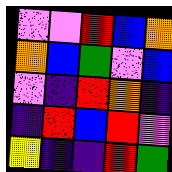[["violet", "violet", "red", "blue", "orange"], ["orange", "blue", "green", "violet", "blue"], ["violet", "indigo", "red", "orange", "indigo"], ["indigo", "red", "blue", "red", "violet"], ["yellow", "indigo", "indigo", "red", "green"]]